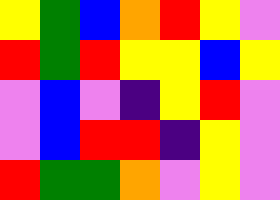[["yellow", "green", "blue", "orange", "red", "yellow", "violet"], ["red", "green", "red", "yellow", "yellow", "blue", "yellow"], ["violet", "blue", "violet", "indigo", "yellow", "red", "violet"], ["violet", "blue", "red", "red", "indigo", "yellow", "violet"], ["red", "green", "green", "orange", "violet", "yellow", "violet"]]